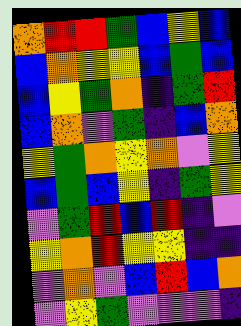[["orange", "red", "red", "green", "blue", "yellow", "blue"], ["blue", "orange", "yellow", "yellow", "blue", "green", "blue"], ["blue", "yellow", "green", "orange", "indigo", "green", "red"], ["blue", "orange", "violet", "green", "indigo", "blue", "orange"], ["yellow", "green", "orange", "yellow", "orange", "violet", "yellow"], ["blue", "green", "blue", "yellow", "indigo", "green", "yellow"], ["violet", "green", "red", "blue", "red", "indigo", "violet"], ["yellow", "orange", "red", "yellow", "yellow", "indigo", "indigo"], ["violet", "orange", "violet", "blue", "red", "blue", "orange"], ["violet", "yellow", "green", "violet", "violet", "violet", "indigo"]]